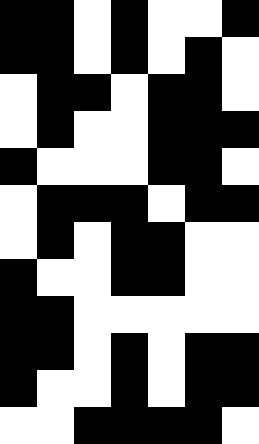[["black", "black", "white", "black", "white", "white", "black"], ["black", "black", "white", "black", "white", "black", "white"], ["white", "black", "black", "white", "black", "black", "white"], ["white", "black", "white", "white", "black", "black", "black"], ["black", "white", "white", "white", "black", "black", "white"], ["white", "black", "black", "black", "white", "black", "black"], ["white", "black", "white", "black", "black", "white", "white"], ["black", "white", "white", "black", "black", "white", "white"], ["black", "black", "white", "white", "white", "white", "white"], ["black", "black", "white", "black", "white", "black", "black"], ["black", "white", "white", "black", "white", "black", "black"], ["white", "white", "black", "black", "black", "black", "white"]]